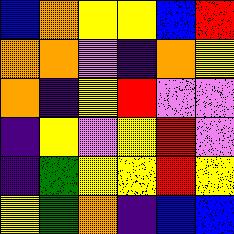[["blue", "orange", "yellow", "yellow", "blue", "red"], ["orange", "orange", "violet", "indigo", "orange", "yellow"], ["orange", "indigo", "yellow", "red", "violet", "violet"], ["indigo", "yellow", "violet", "yellow", "red", "violet"], ["indigo", "green", "yellow", "yellow", "red", "yellow"], ["yellow", "green", "orange", "indigo", "blue", "blue"]]